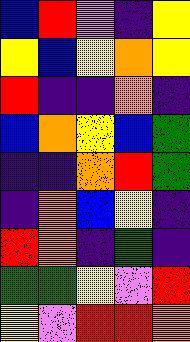[["blue", "red", "violet", "indigo", "yellow"], ["yellow", "blue", "yellow", "orange", "yellow"], ["red", "indigo", "indigo", "orange", "indigo"], ["blue", "orange", "yellow", "blue", "green"], ["indigo", "indigo", "orange", "red", "green"], ["indigo", "orange", "blue", "yellow", "indigo"], ["red", "orange", "indigo", "green", "indigo"], ["green", "green", "yellow", "violet", "red"], ["yellow", "violet", "red", "red", "orange"]]